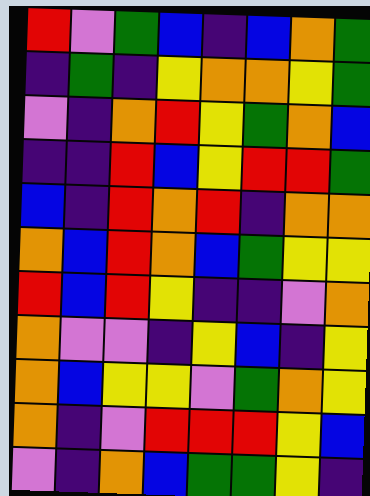[["red", "violet", "green", "blue", "indigo", "blue", "orange", "green"], ["indigo", "green", "indigo", "yellow", "orange", "orange", "yellow", "green"], ["violet", "indigo", "orange", "red", "yellow", "green", "orange", "blue"], ["indigo", "indigo", "red", "blue", "yellow", "red", "red", "green"], ["blue", "indigo", "red", "orange", "red", "indigo", "orange", "orange"], ["orange", "blue", "red", "orange", "blue", "green", "yellow", "yellow"], ["red", "blue", "red", "yellow", "indigo", "indigo", "violet", "orange"], ["orange", "violet", "violet", "indigo", "yellow", "blue", "indigo", "yellow"], ["orange", "blue", "yellow", "yellow", "violet", "green", "orange", "yellow"], ["orange", "indigo", "violet", "red", "red", "red", "yellow", "blue"], ["violet", "indigo", "orange", "blue", "green", "green", "yellow", "indigo"]]